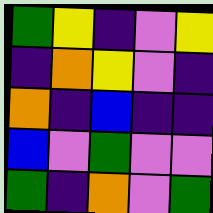[["green", "yellow", "indigo", "violet", "yellow"], ["indigo", "orange", "yellow", "violet", "indigo"], ["orange", "indigo", "blue", "indigo", "indigo"], ["blue", "violet", "green", "violet", "violet"], ["green", "indigo", "orange", "violet", "green"]]